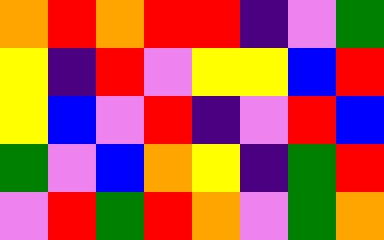[["orange", "red", "orange", "red", "red", "indigo", "violet", "green"], ["yellow", "indigo", "red", "violet", "yellow", "yellow", "blue", "red"], ["yellow", "blue", "violet", "red", "indigo", "violet", "red", "blue"], ["green", "violet", "blue", "orange", "yellow", "indigo", "green", "red"], ["violet", "red", "green", "red", "orange", "violet", "green", "orange"]]